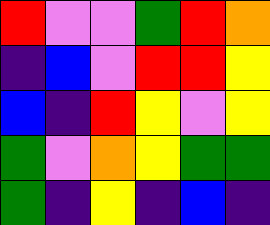[["red", "violet", "violet", "green", "red", "orange"], ["indigo", "blue", "violet", "red", "red", "yellow"], ["blue", "indigo", "red", "yellow", "violet", "yellow"], ["green", "violet", "orange", "yellow", "green", "green"], ["green", "indigo", "yellow", "indigo", "blue", "indigo"]]